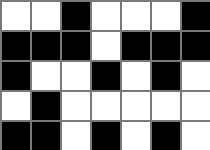[["white", "white", "black", "white", "white", "white", "black"], ["black", "black", "black", "white", "black", "black", "black"], ["black", "white", "white", "black", "white", "black", "white"], ["white", "black", "white", "white", "white", "white", "white"], ["black", "black", "white", "black", "white", "black", "white"]]